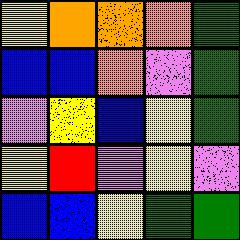[["yellow", "orange", "orange", "orange", "green"], ["blue", "blue", "orange", "violet", "green"], ["violet", "yellow", "blue", "yellow", "green"], ["yellow", "red", "violet", "yellow", "violet"], ["blue", "blue", "yellow", "green", "green"]]